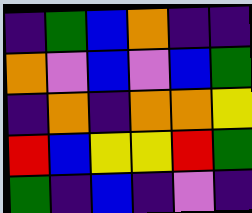[["indigo", "green", "blue", "orange", "indigo", "indigo"], ["orange", "violet", "blue", "violet", "blue", "green"], ["indigo", "orange", "indigo", "orange", "orange", "yellow"], ["red", "blue", "yellow", "yellow", "red", "green"], ["green", "indigo", "blue", "indigo", "violet", "indigo"]]